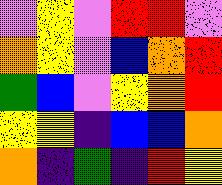[["violet", "yellow", "violet", "red", "red", "violet"], ["orange", "yellow", "violet", "blue", "orange", "red"], ["green", "blue", "violet", "yellow", "orange", "red"], ["yellow", "yellow", "indigo", "blue", "blue", "orange"], ["orange", "indigo", "green", "indigo", "red", "yellow"]]